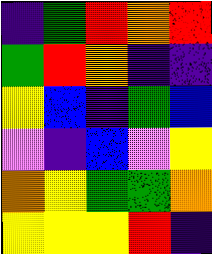[["indigo", "green", "red", "orange", "red"], ["green", "red", "orange", "indigo", "indigo"], ["yellow", "blue", "indigo", "green", "blue"], ["violet", "indigo", "blue", "violet", "yellow"], ["orange", "yellow", "green", "green", "orange"], ["yellow", "yellow", "yellow", "red", "indigo"]]